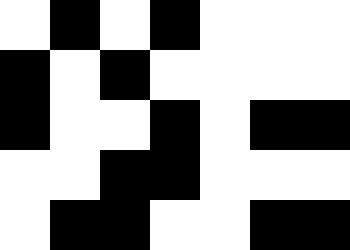[["white", "black", "white", "black", "white", "white", "white"], ["black", "white", "black", "white", "white", "white", "white"], ["black", "white", "white", "black", "white", "black", "black"], ["white", "white", "black", "black", "white", "white", "white"], ["white", "black", "black", "white", "white", "black", "black"]]